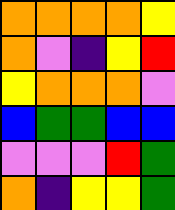[["orange", "orange", "orange", "orange", "yellow"], ["orange", "violet", "indigo", "yellow", "red"], ["yellow", "orange", "orange", "orange", "violet"], ["blue", "green", "green", "blue", "blue"], ["violet", "violet", "violet", "red", "green"], ["orange", "indigo", "yellow", "yellow", "green"]]